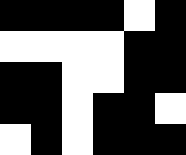[["black", "black", "black", "black", "white", "black"], ["white", "white", "white", "white", "black", "black"], ["black", "black", "white", "white", "black", "black"], ["black", "black", "white", "black", "black", "white"], ["white", "black", "white", "black", "black", "black"]]